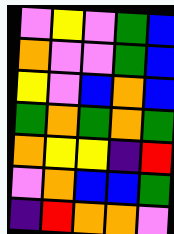[["violet", "yellow", "violet", "green", "blue"], ["orange", "violet", "violet", "green", "blue"], ["yellow", "violet", "blue", "orange", "blue"], ["green", "orange", "green", "orange", "green"], ["orange", "yellow", "yellow", "indigo", "red"], ["violet", "orange", "blue", "blue", "green"], ["indigo", "red", "orange", "orange", "violet"]]